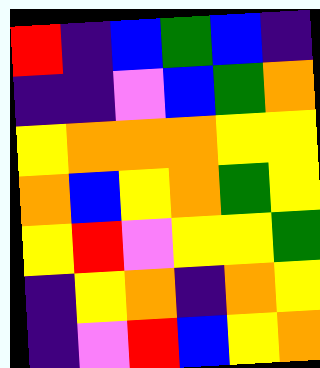[["red", "indigo", "blue", "green", "blue", "indigo"], ["indigo", "indigo", "violet", "blue", "green", "orange"], ["yellow", "orange", "orange", "orange", "yellow", "yellow"], ["orange", "blue", "yellow", "orange", "green", "yellow"], ["yellow", "red", "violet", "yellow", "yellow", "green"], ["indigo", "yellow", "orange", "indigo", "orange", "yellow"], ["indigo", "violet", "red", "blue", "yellow", "orange"]]